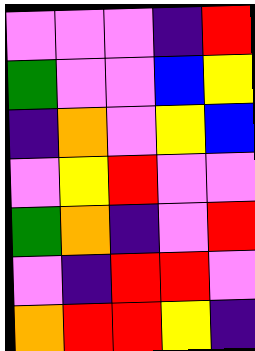[["violet", "violet", "violet", "indigo", "red"], ["green", "violet", "violet", "blue", "yellow"], ["indigo", "orange", "violet", "yellow", "blue"], ["violet", "yellow", "red", "violet", "violet"], ["green", "orange", "indigo", "violet", "red"], ["violet", "indigo", "red", "red", "violet"], ["orange", "red", "red", "yellow", "indigo"]]